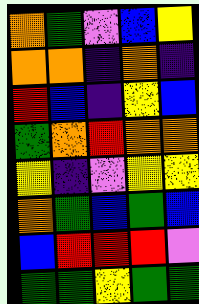[["orange", "green", "violet", "blue", "yellow"], ["orange", "orange", "indigo", "orange", "indigo"], ["red", "blue", "indigo", "yellow", "blue"], ["green", "orange", "red", "orange", "orange"], ["yellow", "indigo", "violet", "yellow", "yellow"], ["orange", "green", "blue", "green", "blue"], ["blue", "red", "red", "red", "violet"], ["green", "green", "yellow", "green", "green"]]